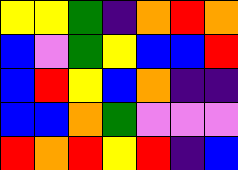[["yellow", "yellow", "green", "indigo", "orange", "red", "orange"], ["blue", "violet", "green", "yellow", "blue", "blue", "red"], ["blue", "red", "yellow", "blue", "orange", "indigo", "indigo"], ["blue", "blue", "orange", "green", "violet", "violet", "violet"], ["red", "orange", "red", "yellow", "red", "indigo", "blue"]]